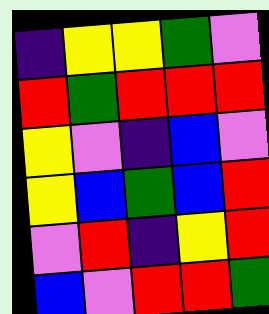[["indigo", "yellow", "yellow", "green", "violet"], ["red", "green", "red", "red", "red"], ["yellow", "violet", "indigo", "blue", "violet"], ["yellow", "blue", "green", "blue", "red"], ["violet", "red", "indigo", "yellow", "red"], ["blue", "violet", "red", "red", "green"]]